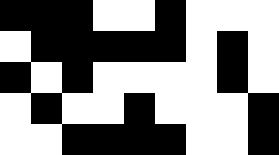[["black", "black", "black", "white", "white", "black", "white", "white", "white"], ["white", "black", "black", "black", "black", "black", "white", "black", "white"], ["black", "white", "black", "white", "white", "white", "white", "black", "white"], ["white", "black", "white", "white", "black", "white", "white", "white", "black"], ["white", "white", "black", "black", "black", "black", "white", "white", "black"]]